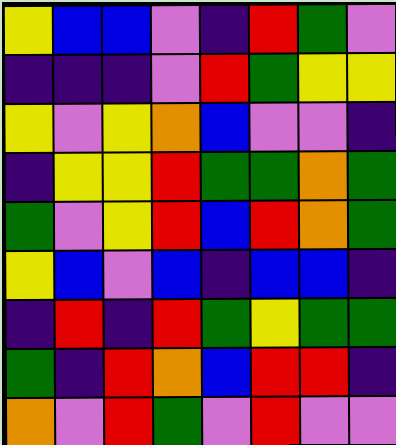[["yellow", "blue", "blue", "violet", "indigo", "red", "green", "violet"], ["indigo", "indigo", "indigo", "violet", "red", "green", "yellow", "yellow"], ["yellow", "violet", "yellow", "orange", "blue", "violet", "violet", "indigo"], ["indigo", "yellow", "yellow", "red", "green", "green", "orange", "green"], ["green", "violet", "yellow", "red", "blue", "red", "orange", "green"], ["yellow", "blue", "violet", "blue", "indigo", "blue", "blue", "indigo"], ["indigo", "red", "indigo", "red", "green", "yellow", "green", "green"], ["green", "indigo", "red", "orange", "blue", "red", "red", "indigo"], ["orange", "violet", "red", "green", "violet", "red", "violet", "violet"]]